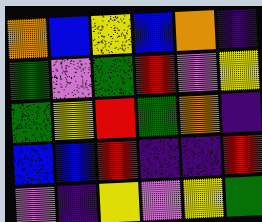[["orange", "blue", "yellow", "blue", "orange", "indigo"], ["green", "violet", "green", "red", "violet", "yellow"], ["green", "yellow", "red", "green", "orange", "indigo"], ["blue", "blue", "red", "indigo", "indigo", "red"], ["violet", "indigo", "yellow", "violet", "yellow", "green"]]